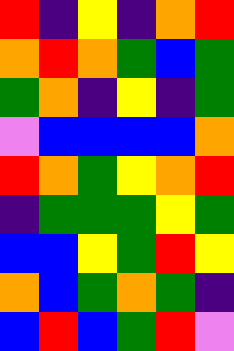[["red", "indigo", "yellow", "indigo", "orange", "red"], ["orange", "red", "orange", "green", "blue", "green"], ["green", "orange", "indigo", "yellow", "indigo", "green"], ["violet", "blue", "blue", "blue", "blue", "orange"], ["red", "orange", "green", "yellow", "orange", "red"], ["indigo", "green", "green", "green", "yellow", "green"], ["blue", "blue", "yellow", "green", "red", "yellow"], ["orange", "blue", "green", "orange", "green", "indigo"], ["blue", "red", "blue", "green", "red", "violet"]]